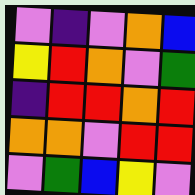[["violet", "indigo", "violet", "orange", "blue"], ["yellow", "red", "orange", "violet", "green"], ["indigo", "red", "red", "orange", "red"], ["orange", "orange", "violet", "red", "red"], ["violet", "green", "blue", "yellow", "violet"]]